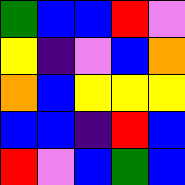[["green", "blue", "blue", "red", "violet"], ["yellow", "indigo", "violet", "blue", "orange"], ["orange", "blue", "yellow", "yellow", "yellow"], ["blue", "blue", "indigo", "red", "blue"], ["red", "violet", "blue", "green", "blue"]]